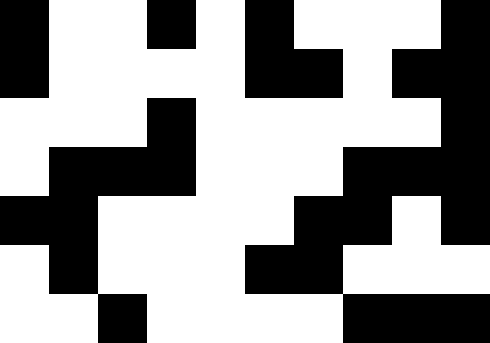[["black", "white", "white", "black", "white", "black", "white", "white", "white", "black"], ["black", "white", "white", "white", "white", "black", "black", "white", "black", "black"], ["white", "white", "white", "black", "white", "white", "white", "white", "white", "black"], ["white", "black", "black", "black", "white", "white", "white", "black", "black", "black"], ["black", "black", "white", "white", "white", "white", "black", "black", "white", "black"], ["white", "black", "white", "white", "white", "black", "black", "white", "white", "white"], ["white", "white", "black", "white", "white", "white", "white", "black", "black", "black"]]